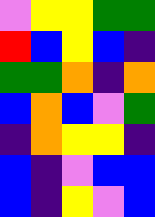[["violet", "yellow", "yellow", "green", "green"], ["red", "blue", "yellow", "blue", "indigo"], ["green", "green", "orange", "indigo", "orange"], ["blue", "orange", "blue", "violet", "green"], ["indigo", "orange", "yellow", "yellow", "indigo"], ["blue", "indigo", "violet", "blue", "blue"], ["blue", "indigo", "yellow", "violet", "blue"]]